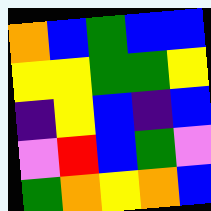[["orange", "blue", "green", "blue", "blue"], ["yellow", "yellow", "green", "green", "yellow"], ["indigo", "yellow", "blue", "indigo", "blue"], ["violet", "red", "blue", "green", "violet"], ["green", "orange", "yellow", "orange", "blue"]]